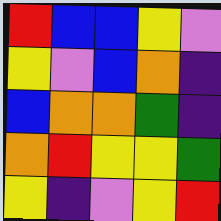[["red", "blue", "blue", "yellow", "violet"], ["yellow", "violet", "blue", "orange", "indigo"], ["blue", "orange", "orange", "green", "indigo"], ["orange", "red", "yellow", "yellow", "green"], ["yellow", "indigo", "violet", "yellow", "red"]]